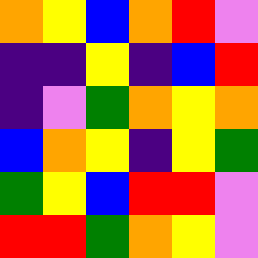[["orange", "yellow", "blue", "orange", "red", "violet"], ["indigo", "indigo", "yellow", "indigo", "blue", "red"], ["indigo", "violet", "green", "orange", "yellow", "orange"], ["blue", "orange", "yellow", "indigo", "yellow", "green"], ["green", "yellow", "blue", "red", "red", "violet"], ["red", "red", "green", "orange", "yellow", "violet"]]